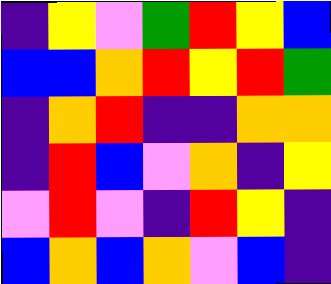[["indigo", "yellow", "violet", "green", "red", "yellow", "blue"], ["blue", "blue", "orange", "red", "yellow", "red", "green"], ["indigo", "orange", "red", "indigo", "indigo", "orange", "orange"], ["indigo", "red", "blue", "violet", "orange", "indigo", "yellow"], ["violet", "red", "violet", "indigo", "red", "yellow", "indigo"], ["blue", "orange", "blue", "orange", "violet", "blue", "indigo"]]